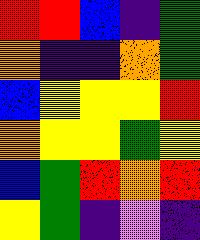[["red", "red", "blue", "indigo", "green"], ["orange", "indigo", "indigo", "orange", "green"], ["blue", "yellow", "yellow", "yellow", "red"], ["orange", "yellow", "yellow", "green", "yellow"], ["blue", "green", "red", "orange", "red"], ["yellow", "green", "indigo", "violet", "indigo"]]